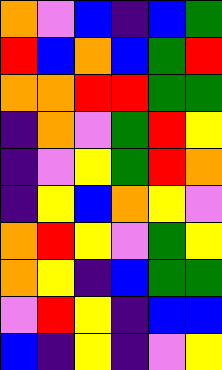[["orange", "violet", "blue", "indigo", "blue", "green"], ["red", "blue", "orange", "blue", "green", "red"], ["orange", "orange", "red", "red", "green", "green"], ["indigo", "orange", "violet", "green", "red", "yellow"], ["indigo", "violet", "yellow", "green", "red", "orange"], ["indigo", "yellow", "blue", "orange", "yellow", "violet"], ["orange", "red", "yellow", "violet", "green", "yellow"], ["orange", "yellow", "indigo", "blue", "green", "green"], ["violet", "red", "yellow", "indigo", "blue", "blue"], ["blue", "indigo", "yellow", "indigo", "violet", "yellow"]]